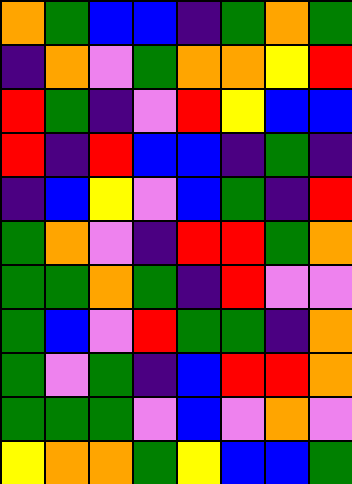[["orange", "green", "blue", "blue", "indigo", "green", "orange", "green"], ["indigo", "orange", "violet", "green", "orange", "orange", "yellow", "red"], ["red", "green", "indigo", "violet", "red", "yellow", "blue", "blue"], ["red", "indigo", "red", "blue", "blue", "indigo", "green", "indigo"], ["indigo", "blue", "yellow", "violet", "blue", "green", "indigo", "red"], ["green", "orange", "violet", "indigo", "red", "red", "green", "orange"], ["green", "green", "orange", "green", "indigo", "red", "violet", "violet"], ["green", "blue", "violet", "red", "green", "green", "indigo", "orange"], ["green", "violet", "green", "indigo", "blue", "red", "red", "orange"], ["green", "green", "green", "violet", "blue", "violet", "orange", "violet"], ["yellow", "orange", "orange", "green", "yellow", "blue", "blue", "green"]]